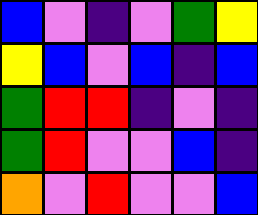[["blue", "violet", "indigo", "violet", "green", "yellow"], ["yellow", "blue", "violet", "blue", "indigo", "blue"], ["green", "red", "red", "indigo", "violet", "indigo"], ["green", "red", "violet", "violet", "blue", "indigo"], ["orange", "violet", "red", "violet", "violet", "blue"]]